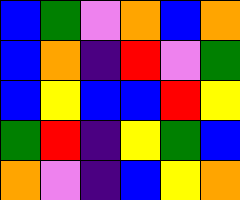[["blue", "green", "violet", "orange", "blue", "orange"], ["blue", "orange", "indigo", "red", "violet", "green"], ["blue", "yellow", "blue", "blue", "red", "yellow"], ["green", "red", "indigo", "yellow", "green", "blue"], ["orange", "violet", "indigo", "blue", "yellow", "orange"]]